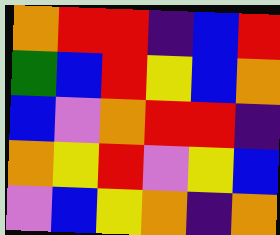[["orange", "red", "red", "indigo", "blue", "red"], ["green", "blue", "red", "yellow", "blue", "orange"], ["blue", "violet", "orange", "red", "red", "indigo"], ["orange", "yellow", "red", "violet", "yellow", "blue"], ["violet", "blue", "yellow", "orange", "indigo", "orange"]]